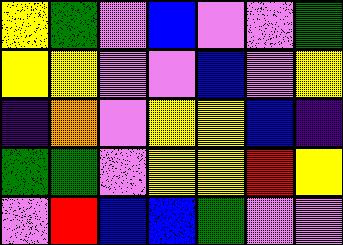[["yellow", "green", "violet", "blue", "violet", "violet", "green"], ["yellow", "yellow", "violet", "violet", "blue", "violet", "yellow"], ["indigo", "orange", "violet", "yellow", "yellow", "blue", "indigo"], ["green", "green", "violet", "yellow", "yellow", "red", "yellow"], ["violet", "red", "blue", "blue", "green", "violet", "violet"]]